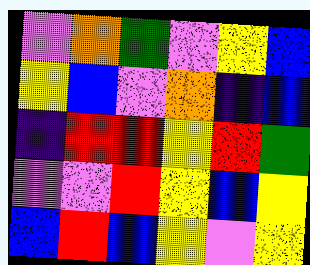[["violet", "orange", "green", "violet", "yellow", "blue"], ["yellow", "blue", "violet", "orange", "indigo", "blue"], ["indigo", "red", "red", "yellow", "red", "green"], ["violet", "violet", "red", "yellow", "blue", "yellow"], ["blue", "red", "blue", "yellow", "violet", "yellow"]]